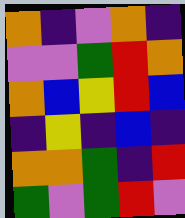[["orange", "indigo", "violet", "orange", "indigo"], ["violet", "violet", "green", "red", "orange"], ["orange", "blue", "yellow", "red", "blue"], ["indigo", "yellow", "indigo", "blue", "indigo"], ["orange", "orange", "green", "indigo", "red"], ["green", "violet", "green", "red", "violet"]]